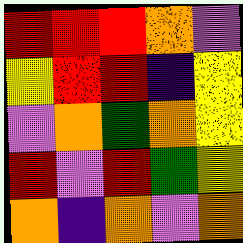[["red", "red", "red", "orange", "violet"], ["yellow", "red", "red", "indigo", "yellow"], ["violet", "orange", "green", "orange", "yellow"], ["red", "violet", "red", "green", "yellow"], ["orange", "indigo", "orange", "violet", "orange"]]